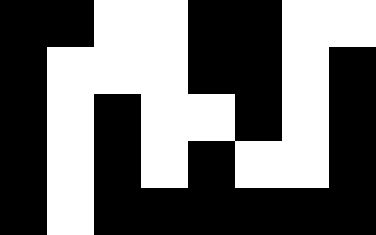[["black", "black", "white", "white", "black", "black", "white", "white"], ["black", "white", "white", "white", "black", "black", "white", "black"], ["black", "white", "black", "white", "white", "black", "white", "black"], ["black", "white", "black", "white", "black", "white", "white", "black"], ["black", "white", "black", "black", "black", "black", "black", "black"]]